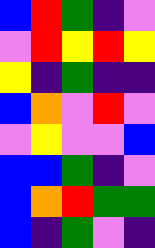[["blue", "red", "green", "indigo", "violet"], ["violet", "red", "yellow", "red", "yellow"], ["yellow", "indigo", "green", "indigo", "indigo"], ["blue", "orange", "violet", "red", "violet"], ["violet", "yellow", "violet", "violet", "blue"], ["blue", "blue", "green", "indigo", "violet"], ["blue", "orange", "red", "green", "green"], ["blue", "indigo", "green", "violet", "indigo"]]